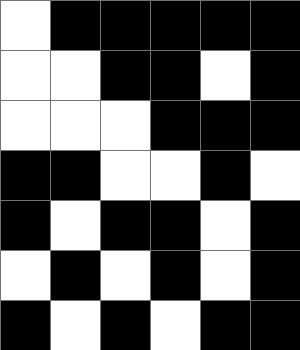[["white", "black", "black", "black", "black", "black"], ["white", "white", "black", "black", "white", "black"], ["white", "white", "white", "black", "black", "black"], ["black", "black", "white", "white", "black", "white"], ["black", "white", "black", "black", "white", "black"], ["white", "black", "white", "black", "white", "black"], ["black", "white", "black", "white", "black", "black"]]